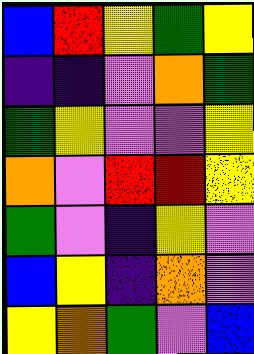[["blue", "red", "yellow", "green", "yellow"], ["indigo", "indigo", "violet", "orange", "green"], ["green", "yellow", "violet", "violet", "yellow"], ["orange", "violet", "red", "red", "yellow"], ["green", "violet", "indigo", "yellow", "violet"], ["blue", "yellow", "indigo", "orange", "violet"], ["yellow", "orange", "green", "violet", "blue"]]